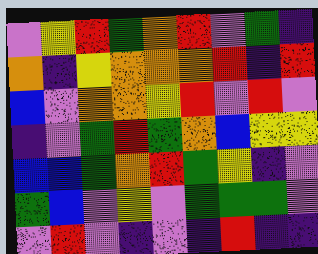[["violet", "yellow", "red", "green", "orange", "red", "violet", "green", "indigo"], ["orange", "indigo", "yellow", "orange", "orange", "orange", "red", "indigo", "red"], ["blue", "violet", "orange", "orange", "yellow", "red", "violet", "red", "violet"], ["indigo", "violet", "green", "red", "green", "orange", "blue", "yellow", "yellow"], ["blue", "blue", "green", "orange", "red", "green", "yellow", "indigo", "violet"], ["green", "blue", "violet", "yellow", "violet", "green", "green", "green", "violet"], ["violet", "red", "violet", "indigo", "violet", "indigo", "red", "indigo", "indigo"]]